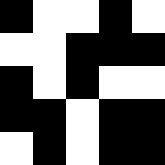[["black", "white", "white", "black", "white"], ["white", "white", "black", "black", "black"], ["black", "white", "black", "white", "white"], ["black", "black", "white", "black", "black"], ["white", "black", "white", "black", "black"]]